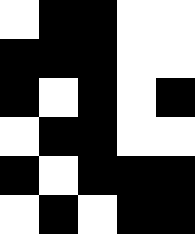[["white", "black", "black", "white", "white"], ["black", "black", "black", "white", "white"], ["black", "white", "black", "white", "black"], ["white", "black", "black", "white", "white"], ["black", "white", "black", "black", "black"], ["white", "black", "white", "black", "black"]]